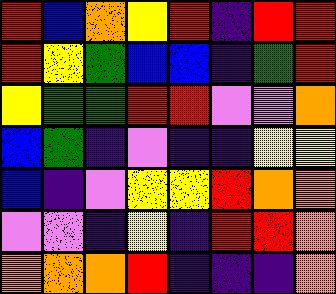[["red", "blue", "orange", "yellow", "red", "indigo", "red", "red"], ["red", "yellow", "green", "blue", "blue", "indigo", "green", "red"], ["yellow", "green", "green", "red", "red", "violet", "violet", "orange"], ["blue", "green", "indigo", "violet", "indigo", "indigo", "yellow", "yellow"], ["blue", "indigo", "violet", "yellow", "yellow", "red", "orange", "orange"], ["violet", "violet", "indigo", "yellow", "indigo", "red", "red", "orange"], ["orange", "orange", "orange", "red", "indigo", "indigo", "indigo", "orange"]]